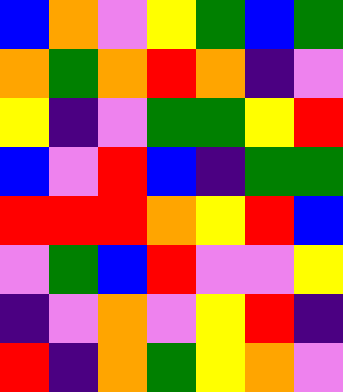[["blue", "orange", "violet", "yellow", "green", "blue", "green"], ["orange", "green", "orange", "red", "orange", "indigo", "violet"], ["yellow", "indigo", "violet", "green", "green", "yellow", "red"], ["blue", "violet", "red", "blue", "indigo", "green", "green"], ["red", "red", "red", "orange", "yellow", "red", "blue"], ["violet", "green", "blue", "red", "violet", "violet", "yellow"], ["indigo", "violet", "orange", "violet", "yellow", "red", "indigo"], ["red", "indigo", "orange", "green", "yellow", "orange", "violet"]]